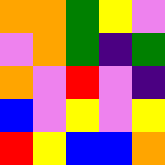[["orange", "orange", "green", "yellow", "violet"], ["violet", "orange", "green", "indigo", "green"], ["orange", "violet", "red", "violet", "indigo"], ["blue", "violet", "yellow", "violet", "yellow"], ["red", "yellow", "blue", "blue", "orange"]]